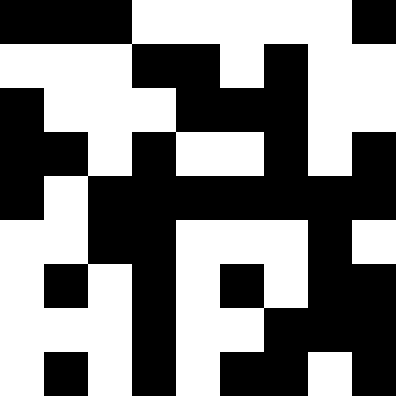[["black", "black", "black", "white", "white", "white", "white", "white", "black"], ["white", "white", "white", "black", "black", "white", "black", "white", "white"], ["black", "white", "white", "white", "black", "black", "black", "white", "white"], ["black", "black", "white", "black", "white", "white", "black", "white", "black"], ["black", "white", "black", "black", "black", "black", "black", "black", "black"], ["white", "white", "black", "black", "white", "white", "white", "black", "white"], ["white", "black", "white", "black", "white", "black", "white", "black", "black"], ["white", "white", "white", "black", "white", "white", "black", "black", "black"], ["white", "black", "white", "black", "white", "black", "black", "white", "black"]]